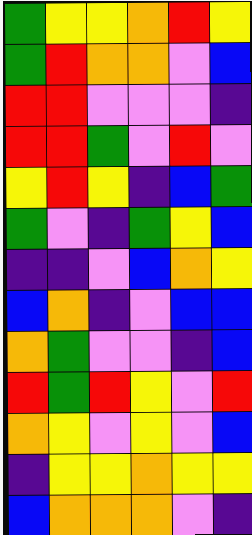[["green", "yellow", "yellow", "orange", "red", "yellow"], ["green", "red", "orange", "orange", "violet", "blue"], ["red", "red", "violet", "violet", "violet", "indigo"], ["red", "red", "green", "violet", "red", "violet"], ["yellow", "red", "yellow", "indigo", "blue", "green"], ["green", "violet", "indigo", "green", "yellow", "blue"], ["indigo", "indigo", "violet", "blue", "orange", "yellow"], ["blue", "orange", "indigo", "violet", "blue", "blue"], ["orange", "green", "violet", "violet", "indigo", "blue"], ["red", "green", "red", "yellow", "violet", "red"], ["orange", "yellow", "violet", "yellow", "violet", "blue"], ["indigo", "yellow", "yellow", "orange", "yellow", "yellow"], ["blue", "orange", "orange", "orange", "violet", "indigo"]]